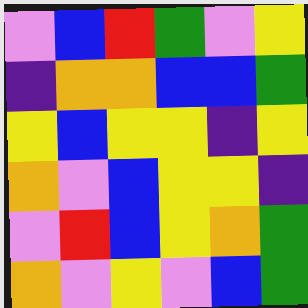[["violet", "blue", "red", "green", "violet", "yellow"], ["indigo", "orange", "orange", "blue", "blue", "green"], ["yellow", "blue", "yellow", "yellow", "indigo", "yellow"], ["orange", "violet", "blue", "yellow", "yellow", "indigo"], ["violet", "red", "blue", "yellow", "orange", "green"], ["orange", "violet", "yellow", "violet", "blue", "green"]]